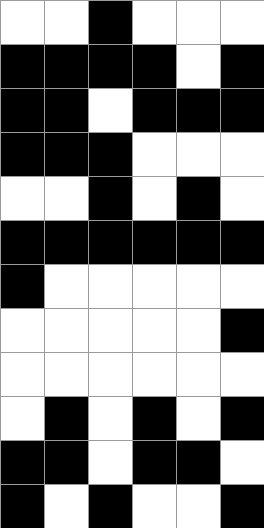[["white", "white", "black", "white", "white", "white"], ["black", "black", "black", "black", "white", "black"], ["black", "black", "white", "black", "black", "black"], ["black", "black", "black", "white", "white", "white"], ["white", "white", "black", "white", "black", "white"], ["black", "black", "black", "black", "black", "black"], ["black", "white", "white", "white", "white", "white"], ["white", "white", "white", "white", "white", "black"], ["white", "white", "white", "white", "white", "white"], ["white", "black", "white", "black", "white", "black"], ["black", "black", "white", "black", "black", "white"], ["black", "white", "black", "white", "white", "black"]]